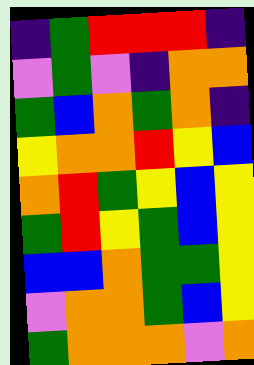[["indigo", "green", "red", "red", "red", "indigo"], ["violet", "green", "violet", "indigo", "orange", "orange"], ["green", "blue", "orange", "green", "orange", "indigo"], ["yellow", "orange", "orange", "red", "yellow", "blue"], ["orange", "red", "green", "yellow", "blue", "yellow"], ["green", "red", "yellow", "green", "blue", "yellow"], ["blue", "blue", "orange", "green", "green", "yellow"], ["violet", "orange", "orange", "green", "blue", "yellow"], ["green", "orange", "orange", "orange", "violet", "orange"]]